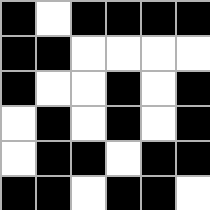[["black", "white", "black", "black", "black", "black"], ["black", "black", "white", "white", "white", "white"], ["black", "white", "white", "black", "white", "black"], ["white", "black", "white", "black", "white", "black"], ["white", "black", "black", "white", "black", "black"], ["black", "black", "white", "black", "black", "white"]]